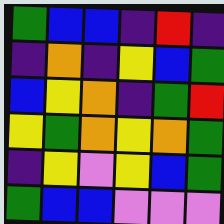[["green", "blue", "blue", "indigo", "red", "indigo"], ["indigo", "orange", "indigo", "yellow", "blue", "green"], ["blue", "yellow", "orange", "indigo", "green", "red"], ["yellow", "green", "orange", "yellow", "orange", "green"], ["indigo", "yellow", "violet", "yellow", "blue", "green"], ["green", "blue", "blue", "violet", "violet", "violet"]]